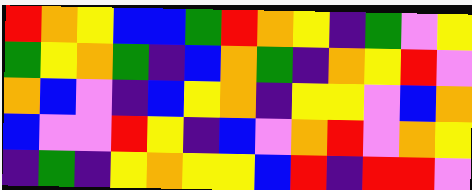[["red", "orange", "yellow", "blue", "blue", "green", "red", "orange", "yellow", "indigo", "green", "violet", "yellow"], ["green", "yellow", "orange", "green", "indigo", "blue", "orange", "green", "indigo", "orange", "yellow", "red", "violet"], ["orange", "blue", "violet", "indigo", "blue", "yellow", "orange", "indigo", "yellow", "yellow", "violet", "blue", "orange"], ["blue", "violet", "violet", "red", "yellow", "indigo", "blue", "violet", "orange", "red", "violet", "orange", "yellow"], ["indigo", "green", "indigo", "yellow", "orange", "yellow", "yellow", "blue", "red", "indigo", "red", "red", "violet"]]